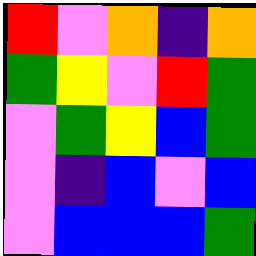[["red", "violet", "orange", "indigo", "orange"], ["green", "yellow", "violet", "red", "green"], ["violet", "green", "yellow", "blue", "green"], ["violet", "indigo", "blue", "violet", "blue"], ["violet", "blue", "blue", "blue", "green"]]